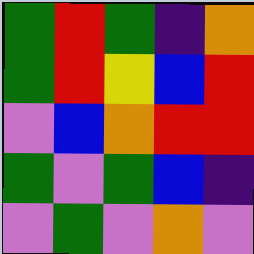[["green", "red", "green", "indigo", "orange"], ["green", "red", "yellow", "blue", "red"], ["violet", "blue", "orange", "red", "red"], ["green", "violet", "green", "blue", "indigo"], ["violet", "green", "violet", "orange", "violet"]]